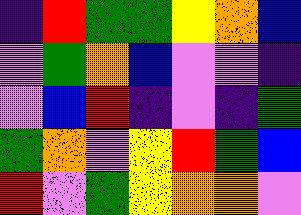[["indigo", "red", "green", "green", "yellow", "orange", "blue"], ["violet", "green", "orange", "blue", "violet", "violet", "indigo"], ["violet", "blue", "red", "indigo", "violet", "indigo", "green"], ["green", "orange", "violet", "yellow", "red", "green", "blue"], ["red", "violet", "green", "yellow", "orange", "orange", "violet"]]